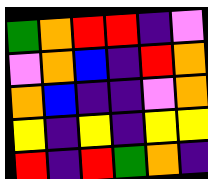[["green", "orange", "red", "red", "indigo", "violet"], ["violet", "orange", "blue", "indigo", "red", "orange"], ["orange", "blue", "indigo", "indigo", "violet", "orange"], ["yellow", "indigo", "yellow", "indigo", "yellow", "yellow"], ["red", "indigo", "red", "green", "orange", "indigo"]]